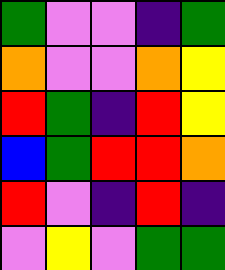[["green", "violet", "violet", "indigo", "green"], ["orange", "violet", "violet", "orange", "yellow"], ["red", "green", "indigo", "red", "yellow"], ["blue", "green", "red", "red", "orange"], ["red", "violet", "indigo", "red", "indigo"], ["violet", "yellow", "violet", "green", "green"]]